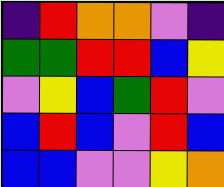[["indigo", "red", "orange", "orange", "violet", "indigo"], ["green", "green", "red", "red", "blue", "yellow"], ["violet", "yellow", "blue", "green", "red", "violet"], ["blue", "red", "blue", "violet", "red", "blue"], ["blue", "blue", "violet", "violet", "yellow", "orange"]]